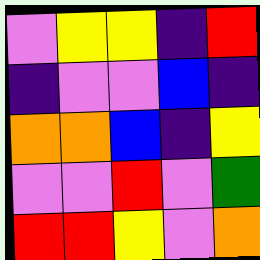[["violet", "yellow", "yellow", "indigo", "red"], ["indigo", "violet", "violet", "blue", "indigo"], ["orange", "orange", "blue", "indigo", "yellow"], ["violet", "violet", "red", "violet", "green"], ["red", "red", "yellow", "violet", "orange"]]